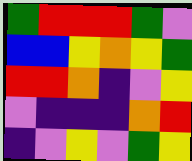[["green", "red", "red", "red", "green", "violet"], ["blue", "blue", "yellow", "orange", "yellow", "green"], ["red", "red", "orange", "indigo", "violet", "yellow"], ["violet", "indigo", "indigo", "indigo", "orange", "red"], ["indigo", "violet", "yellow", "violet", "green", "yellow"]]